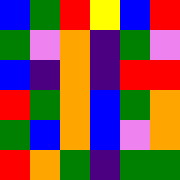[["blue", "green", "red", "yellow", "blue", "red"], ["green", "violet", "orange", "indigo", "green", "violet"], ["blue", "indigo", "orange", "indigo", "red", "red"], ["red", "green", "orange", "blue", "green", "orange"], ["green", "blue", "orange", "blue", "violet", "orange"], ["red", "orange", "green", "indigo", "green", "green"]]